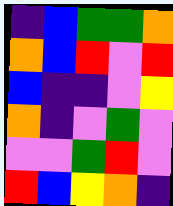[["indigo", "blue", "green", "green", "orange"], ["orange", "blue", "red", "violet", "red"], ["blue", "indigo", "indigo", "violet", "yellow"], ["orange", "indigo", "violet", "green", "violet"], ["violet", "violet", "green", "red", "violet"], ["red", "blue", "yellow", "orange", "indigo"]]